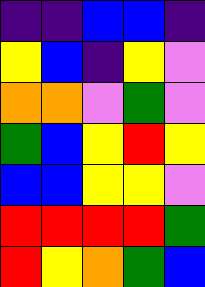[["indigo", "indigo", "blue", "blue", "indigo"], ["yellow", "blue", "indigo", "yellow", "violet"], ["orange", "orange", "violet", "green", "violet"], ["green", "blue", "yellow", "red", "yellow"], ["blue", "blue", "yellow", "yellow", "violet"], ["red", "red", "red", "red", "green"], ["red", "yellow", "orange", "green", "blue"]]